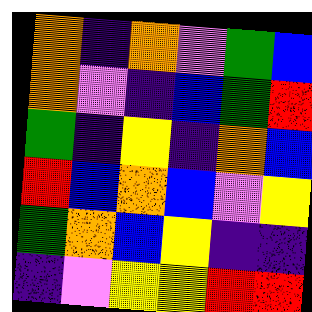[["orange", "indigo", "orange", "violet", "green", "blue"], ["orange", "violet", "indigo", "blue", "green", "red"], ["green", "indigo", "yellow", "indigo", "orange", "blue"], ["red", "blue", "orange", "blue", "violet", "yellow"], ["green", "orange", "blue", "yellow", "indigo", "indigo"], ["indigo", "violet", "yellow", "yellow", "red", "red"]]